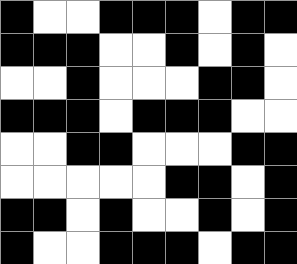[["black", "white", "white", "black", "black", "black", "white", "black", "black"], ["black", "black", "black", "white", "white", "black", "white", "black", "white"], ["white", "white", "black", "white", "white", "white", "black", "black", "white"], ["black", "black", "black", "white", "black", "black", "black", "white", "white"], ["white", "white", "black", "black", "white", "white", "white", "black", "black"], ["white", "white", "white", "white", "white", "black", "black", "white", "black"], ["black", "black", "white", "black", "white", "white", "black", "white", "black"], ["black", "white", "white", "black", "black", "black", "white", "black", "black"]]